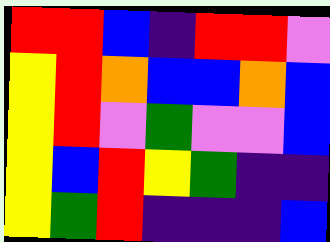[["red", "red", "blue", "indigo", "red", "red", "violet"], ["yellow", "red", "orange", "blue", "blue", "orange", "blue"], ["yellow", "red", "violet", "green", "violet", "violet", "blue"], ["yellow", "blue", "red", "yellow", "green", "indigo", "indigo"], ["yellow", "green", "red", "indigo", "indigo", "indigo", "blue"]]